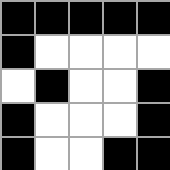[["black", "black", "black", "black", "black"], ["black", "white", "white", "white", "white"], ["white", "black", "white", "white", "black"], ["black", "white", "white", "white", "black"], ["black", "white", "white", "black", "black"]]